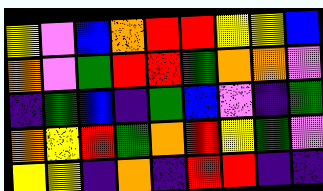[["yellow", "violet", "blue", "orange", "red", "red", "yellow", "yellow", "blue"], ["orange", "violet", "green", "red", "red", "green", "orange", "orange", "violet"], ["indigo", "green", "blue", "indigo", "green", "blue", "violet", "indigo", "green"], ["orange", "yellow", "red", "green", "orange", "red", "yellow", "green", "violet"], ["yellow", "yellow", "indigo", "orange", "indigo", "red", "red", "indigo", "indigo"]]